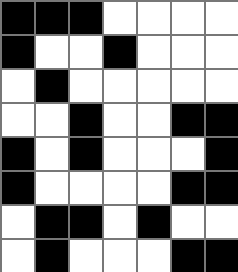[["black", "black", "black", "white", "white", "white", "white"], ["black", "white", "white", "black", "white", "white", "white"], ["white", "black", "white", "white", "white", "white", "white"], ["white", "white", "black", "white", "white", "black", "black"], ["black", "white", "black", "white", "white", "white", "black"], ["black", "white", "white", "white", "white", "black", "black"], ["white", "black", "black", "white", "black", "white", "white"], ["white", "black", "white", "white", "white", "black", "black"]]